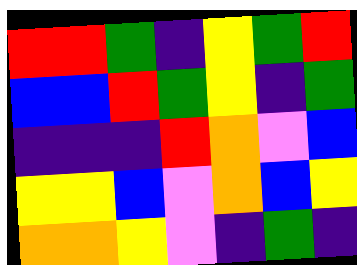[["red", "red", "green", "indigo", "yellow", "green", "red"], ["blue", "blue", "red", "green", "yellow", "indigo", "green"], ["indigo", "indigo", "indigo", "red", "orange", "violet", "blue"], ["yellow", "yellow", "blue", "violet", "orange", "blue", "yellow"], ["orange", "orange", "yellow", "violet", "indigo", "green", "indigo"]]